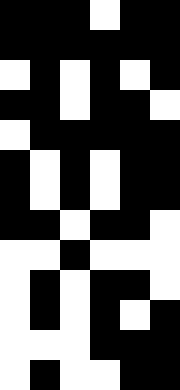[["black", "black", "black", "white", "black", "black"], ["black", "black", "black", "black", "black", "black"], ["white", "black", "white", "black", "white", "black"], ["black", "black", "white", "black", "black", "white"], ["white", "black", "black", "black", "black", "black"], ["black", "white", "black", "white", "black", "black"], ["black", "white", "black", "white", "black", "black"], ["black", "black", "white", "black", "black", "white"], ["white", "white", "black", "white", "white", "white"], ["white", "black", "white", "black", "black", "white"], ["white", "black", "white", "black", "white", "black"], ["white", "white", "white", "black", "black", "black"], ["white", "black", "white", "white", "black", "black"]]